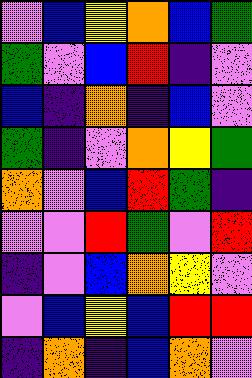[["violet", "blue", "yellow", "orange", "blue", "green"], ["green", "violet", "blue", "red", "indigo", "violet"], ["blue", "indigo", "orange", "indigo", "blue", "violet"], ["green", "indigo", "violet", "orange", "yellow", "green"], ["orange", "violet", "blue", "red", "green", "indigo"], ["violet", "violet", "red", "green", "violet", "red"], ["indigo", "violet", "blue", "orange", "yellow", "violet"], ["violet", "blue", "yellow", "blue", "red", "red"], ["indigo", "orange", "indigo", "blue", "orange", "violet"]]